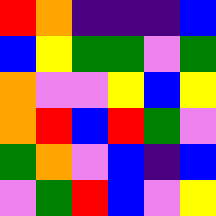[["red", "orange", "indigo", "indigo", "indigo", "blue"], ["blue", "yellow", "green", "green", "violet", "green"], ["orange", "violet", "violet", "yellow", "blue", "yellow"], ["orange", "red", "blue", "red", "green", "violet"], ["green", "orange", "violet", "blue", "indigo", "blue"], ["violet", "green", "red", "blue", "violet", "yellow"]]